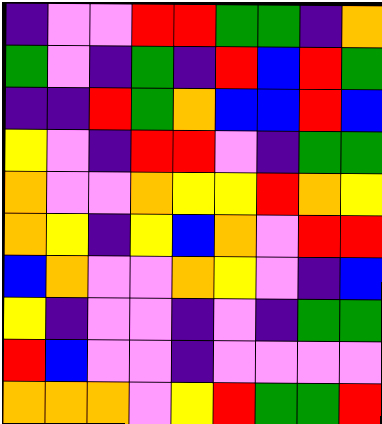[["indigo", "violet", "violet", "red", "red", "green", "green", "indigo", "orange"], ["green", "violet", "indigo", "green", "indigo", "red", "blue", "red", "green"], ["indigo", "indigo", "red", "green", "orange", "blue", "blue", "red", "blue"], ["yellow", "violet", "indigo", "red", "red", "violet", "indigo", "green", "green"], ["orange", "violet", "violet", "orange", "yellow", "yellow", "red", "orange", "yellow"], ["orange", "yellow", "indigo", "yellow", "blue", "orange", "violet", "red", "red"], ["blue", "orange", "violet", "violet", "orange", "yellow", "violet", "indigo", "blue"], ["yellow", "indigo", "violet", "violet", "indigo", "violet", "indigo", "green", "green"], ["red", "blue", "violet", "violet", "indigo", "violet", "violet", "violet", "violet"], ["orange", "orange", "orange", "violet", "yellow", "red", "green", "green", "red"]]